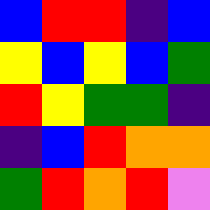[["blue", "red", "red", "indigo", "blue"], ["yellow", "blue", "yellow", "blue", "green"], ["red", "yellow", "green", "green", "indigo"], ["indigo", "blue", "red", "orange", "orange"], ["green", "red", "orange", "red", "violet"]]